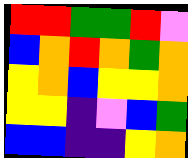[["red", "red", "green", "green", "red", "violet"], ["blue", "orange", "red", "orange", "green", "orange"], ["yellow", "orange", "blue", "yellow", "yellow", "orange"], ["yellow", "yellow", "indigo", "violet", "blue", "green"], ["blue", "blue", "indigo", "indigo", "yellow", "orange"]]